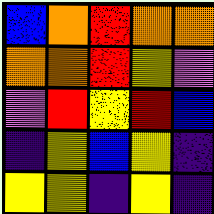[["blue", "orange", "red", "orange", "orange"], ["orange", "orange", "red", "yellow", "violet"], ["violet", "red", "yellow", "red", "blue"], ["indigo", "yellow", "blue", "yellow", "indigo"], ["yellow", "yellow", "indigo", "yellow", "indigo"]]